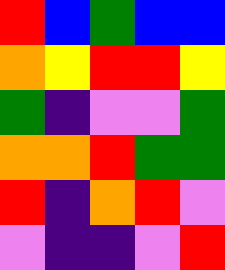[["red", "blue", "green", "blue", "blue"], ["orange", "yellow", "red", "red", "yellow"], ["green", "indigo", "violet", "violet", "green"], ["orange", "orange", "red", "green", "green"], ["red", "indigo", "orange", "red", "violet"], ["violet", "indigo", "indigo", "violet", "red"]]